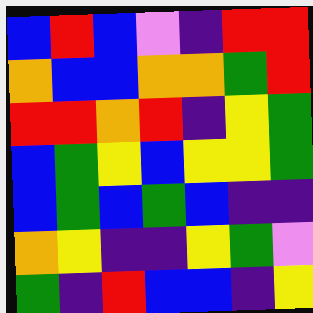[["blue", "red", "blue", "violet", "indigo", "red", "red"], ["orange", "blue", "blue", "orange", "orange", "green", "red"], ["red", "red", "orange", "red", "indigo", "yellow", "green"], ["blue", "green", "yellow", "blue", "yellow", "yellow", "green"], ["blue", "green", "blue", "green", "blue", "indigo", "indigo"], ["orange", "yellow", "indigo", "indigo", "yellow", "green", "violet"], ["green", "indigo", "red", "blue", "blue", "indigo", "yellow"]]